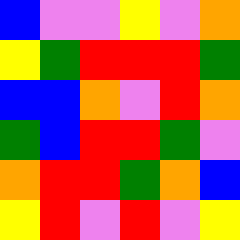[["blue", "violet", "violet", "yellow", "violet", "orange"], ["yellow", "green", "red", "red", "red", "green"], ["blue", "blue", "orange", "violet", "red", "orange"], ["green", "blue", "red", "red", "green", "violet"], ["orange", "red", "red", "green", "orange", "blue"], ["yellow", "red", "violet", "red", "violet", "yellow"]]